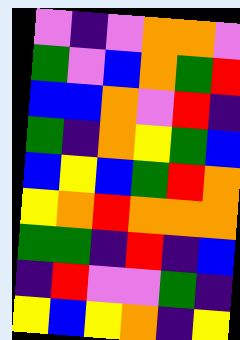[["violet", "indigo", "violet", "orange", "orange", "violet"], ["green", "violet", "blue", "orange", "green", "red"], ["blue", "blue", "orange", "violet", "red", "indigo"], ["green", "indigo", "orange", "yellow", "green", "blue"], ["blue", "yellow", "blue", "green", "red", "orange"], ["yellow", "orange", "red", "orange", "orange", "orange"], ["green", "green", "indigo", "red", "indigo", "blue"], ["indigo", "red", "violet", "violet", "green", "indigo"], ["yellow", "blue", "yellow", "orange", "indigo", "yellow"]]